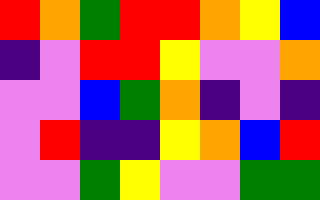[["red", "orange", "green", "red", "red", "orange", "yellow", "blue"], ["indigo", "violet", "red", "red", "yellow", "violet", "violet", "orange"], ["violet", "violet", "blue", "green", "orange", "indigo", "violet", "indigo"], ["violet", "red", "indigo", "indigo", "yellow", "orange", "blue", "red"], ["violet", "violet", "green", "yellow", "violet", "violet", "green", "green"]]